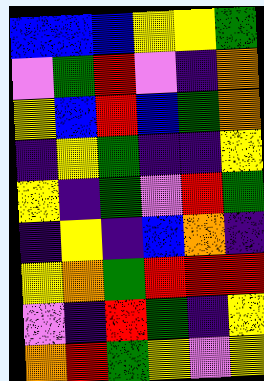[["blue", "blue", "blue", "yellow", "yellow", "green"], ["violet", "green", "red", "violet", "indigo", "orange"], ["yellow", "blue", "red", "blue", "green", "orange"], ["indigo", "yellow", "green", "indigo", "indigo", "yellow"], ["yellow", "indigo", "green", "violet", "red", "green"], ["indigo", "yellow", "indigo", "blue", "orange", "indigo"], ["yellow", "orange", "green", "red", "red", "red"], ["violet", "indigo", "red", "green", "indigo", "yellow"], ["orange", "red", "green", "yellow", "violet", "yellow"]]